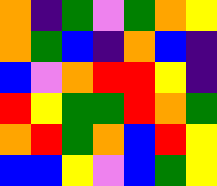[["orange", "indigo", "green", "violet", "green", "orange", "yellow"], ["orange", "green", "blue", "indigo", "orange", "blue", "indigo"], ["blue", "violet", "orange", "red", "red", "yellow", "indigo"], ["red", "yellow", "green", "green", "red", "orange", "green"], ["orange", "red", "green", "orange", "blue", "red", "yellow"], ["blue", "blue", "yellow", "violet", "blue", "green", "yellow"]]